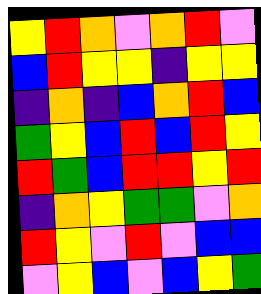[["yellow", "red", "orange", "violet", "orange", "red", "violet"], ["blue", "red", "yellow", "yellow", "indigo", "yellow", "yellow"], ["indigo", "orange", "indigo", "blue", "orange", "red", "blue"], ["green", "yellow", "blue", "red", "blue", "red", "yellow"], ["red", "green", "blue", "red", "red", "yellow", "red"], ["indigo", "orange", "yellow", "green", "green", "violet", "orange"], ["red", "yellow", "violet", "red", "violet", "blue", "blue"], ["violet", "yellow", "blue", "violet", "blue", "yellow", "green"]]